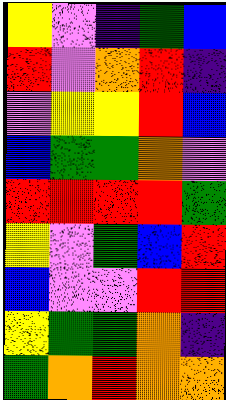[["yellow", "violet", "indigo", "green", "blue"], ["red", "violet", "orange", "red", "indigo"], ["violet", "yellow", "yellow", "red", "blue"], ["blue", "green", "green", "orange", "violet"], ["red", "red", "red", "red", "green"], ["yellow", "violet", "green", "blue", "red"], ["blue", "violet", "violet", "red", "red"], ["yellow", "green", "green", "orange", "indigo"], ["green", "orange", "red", "orange", "orange"]]